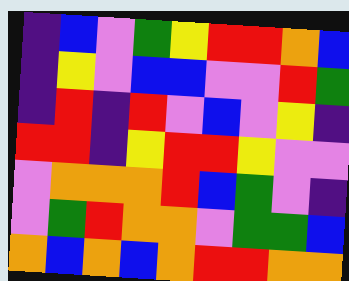[["indigo", "blue", "violet", "green", "yellow", "red", "red", "orange", "blue"], ["indigo", "yellow", "violet", "blue", "blue", "violet", "violet", "red", "green"], ["indigo", "red", "indigo", "red", "violet", "blue", "violet", "yellow", "indigo"], ["red", "red", "indigo", "yellow", "red", "red", "yellow", "violet", "violet"], ["violet", "orange", "orange", "orange", "red", "blue", "green", "violet", "indigo"], ["violet", "green", "red", "orange", "orange", "violet", "green", "green", "blue"], ["orange", "blue", "orange", "blue", "orange", "red", "red", "orange", "orange"]]